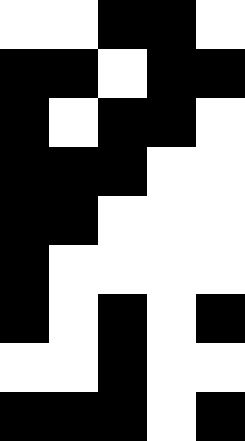[["white", "white", "black", "black", "white"], ["black", "black", "white", "black", "black"], ["black", "white", "black", "black", "white"], ["black", "black", "black", "white", "white"], ["black", "black", "white", "white", "white"], ["black", "white", "white", "white", "white"], ["black", "white", "black", "white", "black"], ["white", "white", "black", "white", "white"], ["black", "black", "black", "white", "black"]]